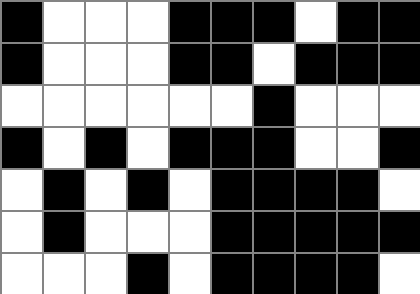[["black", "white", "white", "white", "black", "black", "black", "white", "black", "black"], ["black", "white", "white", "white", "black", "black", "white", "black", "black", "black"], ["white", "white", "white", "white", "white", "white", "black", "white", "white", "white"], ["black", "white", "black", "white", "black", "black", "black", "white", "white", "black"], ["white", "black", "white", "black", "white", "black", "black", "black", "black", "white"], ["white", "black", "white", "white", "white", "black", "black", "black", "black", "black"], ["white", "white", "white", "black", "white", "black", "black", "black", "black", "white"]]